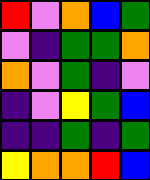[["red", "violet", "orange", "blue", "green"], ["violet", "indigo", "green", "green", "orange"], ["orange", "violet", "green", "indigo", "violet"], ["indigo", "violet", "yellow", "green", "blue"], ["indigo", "indigo", "green", "indigo", "green"], ["yellow", "orange", "orange", "red", "blue"]]